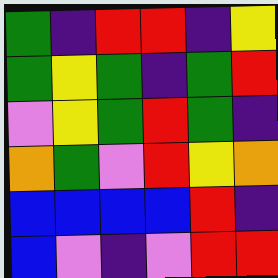[["green", "indigo", "red", "red", "indigo", "yellow"], ["green", "yellow", "green", "indigo", "green", "red"], ["violet", "yellow", "green", "red", "green", "indigo"], ["orange", "green", "violet", "red", "yellow", "orange"], ["blue", "blue", "blue", "blue", "red", "indigo"], ["blue", "violet", "indigo", "violet", "red", "red"]]